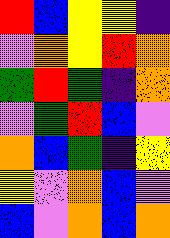[["red", "blue", "yellow", "yellow", "indigo"], ["violet", "orange", "yellow", "red", "orange"], ["green", "red", "green", "indigo", "orange"], ["violet", "green", "red", "blue", "violet"], ["orange", "blue", "green", "indigo", "yellow"], ["yellow", "violet", "orange", "blue", "violet"], ["blue", "violet", "orange", "blue", "orange"]]